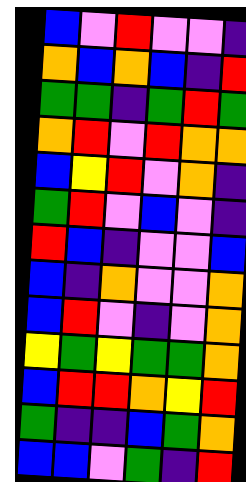[["blue", "violet", "red", "violet", "violet", "indigo"], ["orange", "blue", "orange", "blue", "indigo", "red"], ["green", "green", "indigo", "green", "red", "green"], ["orange", "red", "violet", "red", "orange", "orange"], ["blue", "yellow", "red", "violet", "orange", "indigo"], ["green", "red", "violet", "blue", "violet", "indigo"], ["red", "blue", "indigo", "violet", "violet", "blue"], ["blue", "indigo", "orange", "violet", "violet", "orange"], ["blue", "red", "violet", "indigo", "violet", "orange"], ["yellow", "green", "yellow", "green", "green", "orange"], ["blue", "red", "red", "orange", "yellow", "red"], ["green", "indigo", "indigo", "blue", "green", "orange"], ["blue", "blue", "violet", "green", "indigo", "red"]]